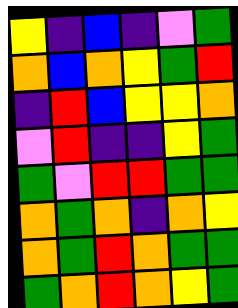[["yellow", "indigo", "blue", "indigo", "violet", "green"], ["orange", "blue", "orange", "yellow", "green", "red"], ["indigo", "red", "blue", "yellow", "yellow", "orange"], ["violet", "red", "indigo", "indigo", "yellow", "green"], ["green", "violet", "red", "red", "green", "green"], ["orange", "green", "orange", "indigo", "orange", "yellow"], ["orange", "green", "red", "orange", "green", "green"], ["green", "orange", "red", "orange", "yellow", "green"]]